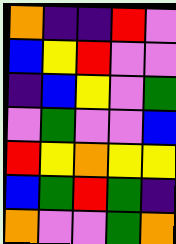[["orange", "indigo", "indigo", "red", "violet"], ["blue", "yellow", "red", "violet", "violet"], ["indigo", "blue", "yellow", "violet", "green"], ["violet", "green", "violet", "violet", "blue"], ["red", "yellow", "orange", "yellow", "yellow"], ["blue", "green", "red", "green", "indigo"], ["orange", "violet", "violet", "green", "orange"]]